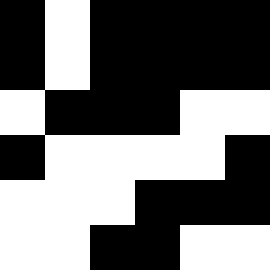[["black", "white", "black", "black", "black", "black"], ["black", "white", "black", "black", "black", "black"], ["white", "black", "black", "black", "white", "white"], ["black", "white", "white", "white", "white", "black"], ["white", "white", "white", "black", "black", "black"], ["white", "white", "black", "black", "white", "white"]]